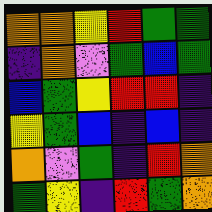[["orange", "orange", "yellow", "red", "green", "green"], ["indigo", "orange", "violet", "green", "blue", "green"], ["blue", "green", "yellow", "red", "red", "indigo"], ["yellow", "green", "blue", "indigo", "blue", "indigo"], ["orange", "violet", "green", "indigo", "red", "orange"], ["green", "yellow", "indigo", "red", "green", "orange"]]